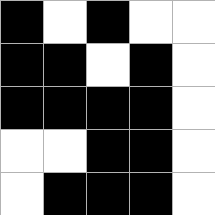[["black", "white", "black", "white", "white"], ["black", "black", "white", "black", "white"], ["black", "black", "black", "black", "white"], ["white", "white", "black", "black", "white"], ["white", "black", "black", "black", "white"]]